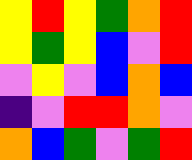[["yellow", "red", "yellow", "green", "orange", "red"], ["yellow", "green", "yellow", "blue", "violet", "red"], ["violet", "yellow", "violet", "blue", "orange", "blue"], ["indigo", "violet", "red", "red", "orange", "violet"], ["orange", "blue", "green", "violet", "green", "red"]]